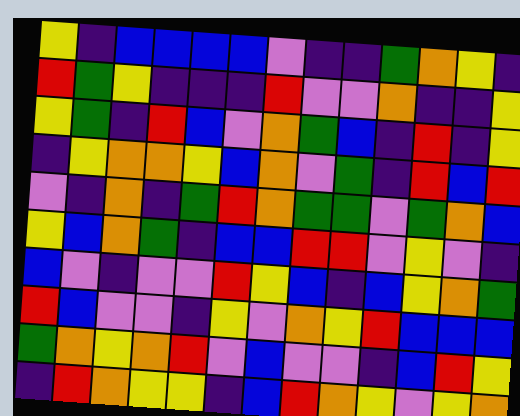[["yellow", "indigo", "blue", "blue", "blue", "blue", "violet", "indigo", "indigo", "green", "orange", "yellow", "indigo"], ["red", "green", "yellow", "indigo", "indigo", "indigo", "red", "violet", "violet", "orange", "indigo", "indigo", "yellow"], ["yellow", "green", "indigo", "red", "blue", "violet", "orange", "green", "blue", "indigo", "red", "indigo", "yellow"], ["indigo", "yellow", "orange", "orange", "yellow", "blue", "orange", "violet", "green", "indigo", "red", "blue", "red"], ["violet", "indigo", "orange", "indigo", "green", "red", "orange", "green", "green", "violet", "green", "orange", "blue"], ["yellow", "blue", "orange", "green", "indigo", "blue", "blue", "red", "red", "violet", "yellow", "violet", "indigo"], ["blue", "violet", "indigo", "violet", "violet", "red", "yellow", "blue", "indigo", "blue", "yellow", "orange", "green"], ["red", "blue", "violet", "violet", "indigo", "yellow", "violet", "orange", "yellow", "red", "blue", "blue", "blue"], ["green", "orange", "yellow", "orange", "red", "violet", "blue", "violet", "violet", "indigo", "blue", "red", "yellow"], ["indigo", "red", "orange", "yellow", "yellow", "indigo", "blue", "red", "orange", "yellow", "violet", "yellow", "orange"]]